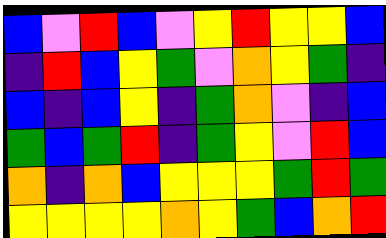[["blue", "violet", "red", "blue", "violet", "yellow", "red", "yellow", "yellow", "blue"], ["indigo", "red", "blue", "yellow", "green", "violet", "orange", "yellow", "green", "indigo"], ["blue", "indigo", "blue", "yellow", "indigo", "green", "orange", "violet", "indigo", "blue"], ["green", "blue", "green", "red", "indigo", "green", "yellow", "violet", "red", "blue"], ["orange", "indigo", "orange", "blue", "yellow", "yellow", "yellow", "green", "red", "green"], ["yellow", "yellow", "yellow", "yellow", "orange", "yellow", "green", "blue", "orange", "red"]]